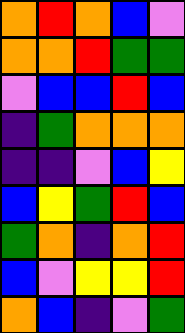[["orange", "red", "orange", "blue", "violet"], ["orange", "orange", "red", "green", "green"], ["violet", "blue", "blue", "red", "blue"], ["indigo", "green", "orange", "orange", "orange"], ["indigo", "indigo", "violet", "blue", "yellow"], ["blue", "yellow", "green", "red", "blue"], ["green", "orange", "indigo", "orange", "red"], ["blue", "violet", "yellow", "yellow", "red"], ["orange", "blue", "indigo", "violet", "green"]]